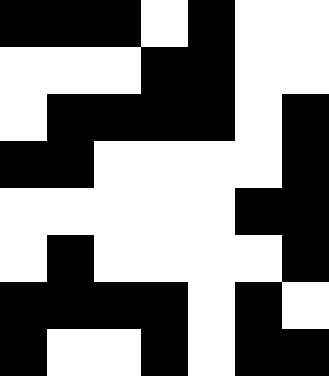[["black", "black", "black", "white", "black", "white", "white"], ["white", "white", "white", "black", "black", "white", "white"], ["white", "black", "black", "black", "black", "white", "black"], ["black", "black", "white", "white", "white", "white", "black"], ["white", "white", "white", "white", "white", "black", "black"], ["white", "black", "white", "white", "white", "white", "black"], ["black", "black", "black", "black", "white", "black", "white"], ["black", "white", "white", "black", "white", "black", "black"]]